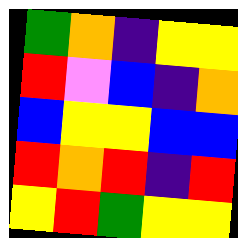[["green", "orange", "indigo", "yellow", "yellow"], ["red", "violet", "blue", "indigo", "orange"], ["blue", "yellow", "yellow", "blue", "blue"], ["red", "orange", "red", "indigo", "red"], ["yellow", "red", "green", "yellow", "yellow"]]